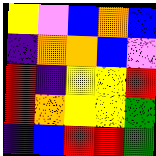[["yellow", "violet", "blue", "orange", "blue"], ["indigo", "orange", "orange", "blue", "violet"], ["red", "indigo", "yellow", "yellow", "red"], ["red", "orange", "yellow", "yellow", "green"], ["indigo", "blue", "red", "red", "green"]]